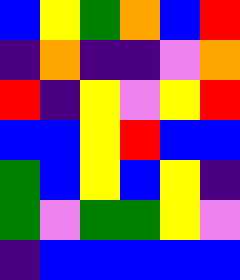[["blue", "yellow", "green", "orange", "blue", "red"], ["indigo", "orange", "indigo", "indigo", "violet", "orange"], ["red", "indigo", "yellow", "violet", "yellow", "red"], ["blue", "blue", "yellow", "red", "blue", "blue"], ["green", "blue", "yellow", "blue", "yellow", "indigo"], ["green", "violet", "green", "green", "yellow", "violet"], ["indigo", "blue", "blue", "blue", "blue", "blue"]]